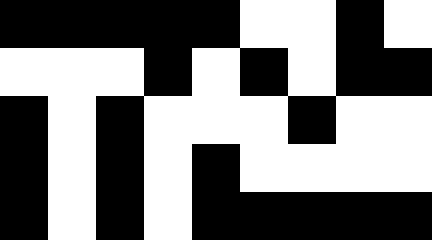[["black", "black", "black", "black", "black", "white", "white", "black", "white"], ["white", "white", "white", "black", "white", "black", "white", "black", "black"], ["black", "white", "black", "white", "white", "white", "black", "white", "white"], ["black", "white", "black", "white", "black", "white", "white", "white", "white"], ["black", "white", "black", "white", "black", "black", "black", "black", "black"]]